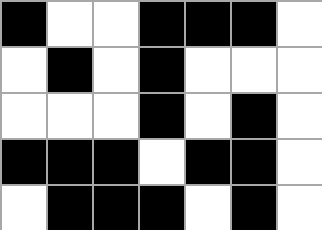[["black", "white", "white", "black", "black", "black", "white"], ["white", "black", "white", "black", "white", "white", "white"], ["white", "white", "white", "black", "white", "black", "white"], ["black", "black", "black", "white", "black", "black", "white"], ["white", "black", "black", "black", "white", "black", "white"]]